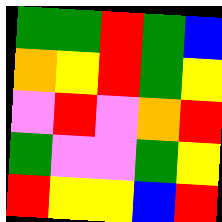[["green", "green", "red", "green", "blue"], ["orange", "yellow", "red", "green", "yellow"], ["violet", "red", "violet", "orange", "red"], ["green", "violet", "violet", "green", "yellow"], ["red", "yellow", "yellow", "blue", "red"]]